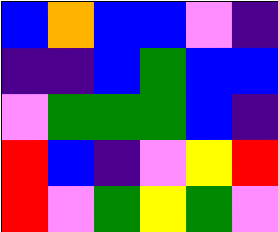[["blue", "orange", "blue", "blue", "violet", "indigo"], ["indigo", "indigo", "blue", "green", "blue", "blue"], ["violet", "green", "green", "green", "blue", "indigo"], ["red", "blue", "indigo", "violet", "yellow", "red"], ["red", "violet", "green", "yellow", "green", "violet"]]